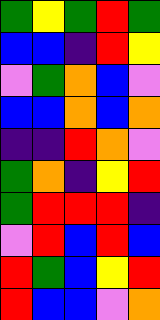[["green", "yellow", "green", "red", "green"], ["blue", "blue", "indigo", "red", "yellow"], ["violet", "green", "orange", "blue", "violet"], ["blue", "blue", "orange", "blue", "orange"], ["indigo", "indigo", "red", "orange", "violet"], ["green", "orange", "indigo", "yellow", "red"], ["green", "red", "red", "red", "indigo"], ["violet", "red", "blue", "red", "blue"], ["red", "green", "blue", "yellow", "red"], ["red", "blue", "blue", "violet", "orange"]]